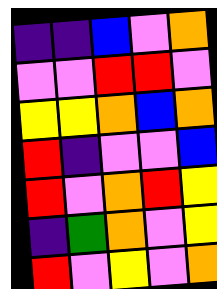[["indigo", "indigo", "blue", "violet", "orange"], ["violet", "violet", "red", "red", "violet"], ["yellow", "yellow", "orange", "blue", "orange"], ["red", "indigo", "violet", "violet", "blue"], ["red", "violet", "orange", "red", "yellow"], ["indigo", "green", "orange", "violet", "yellow"], ["red", "violet", "yellow", "violet", "orange"]]